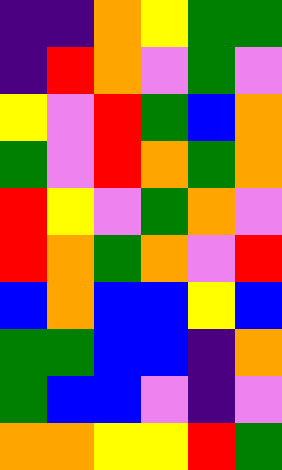[["indigo", "indigo", "orange", "yellow", "green", "green"], ["indigo", "red", "orange", "violet", "green", "violet"], ["yellow", "violet", "red", "green", "blue", "orange"], ["green", "violet", "red", "orange", "green", "orange"], ["red", "yellow", "violet", "green", "orange", "violet"], ["red", "orange", "green", "orange", "violet", "red"], ["blue", "orange", "blue", "blue", "yellow", "blue"], ["green", "green", "blue", "blue", "indigo", "orange"], ["green", "blue", "blue", "violet", "indigo", "violet"], ["orange", "orange", "yellow", "yellow", "red", "green"]]